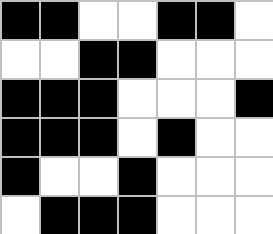[["black", "black", "white", "white", "black", "black", "white"], ["white", "white", "black", "black", "white", "white", "white"], ["black", "black", "black", "white", "white", "white", "black"], ["black", "black", "black", "white", "black", "white", "white"], ["black", "white", "white", "black", "white", "white", "white"], ["white", "black", "black", "black", "white", "white", "white"]]